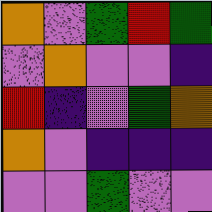[["orange", "violet", "green", "red", "green"], ["violet", "orange", "violet", "violet", "indigo"], ["red", "indigo", "violet", "green", "orange"], ["orange", "violet", "indigo", "indigo", "indigo"], ["violet", "violet", "green", "violet", "violet"]]